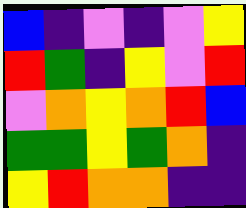[["blue", "indigo", "violet", "indigo", "violet", "yellow"], ["red", "green", "indigo", "yellow", "violet", "red"], ["violet", "orange", "yellow", "orange", "red", "blue"], ["green", "green", "yellow", "green", "orange", "indigo"], ["yellow", "red", "orange", "orange", "indigo", "indigo"]]